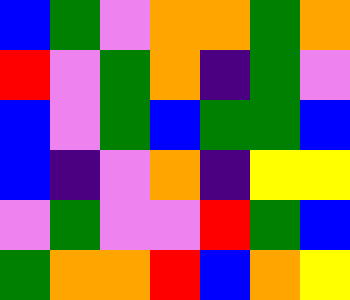[["blue", "green", "violet", "orange", "orange", "green", "orange"], ["red", "violet", "green", "orange", "indigo", "green", "violet"], ["blue", "violet", "green", "blue", "green", "green", "blue"], ["blue", "indigo", "violet", "orange", "indigo", "yellow", "yellow"], ["violet", "green", "violet", "violet", "red", "green", "blue"], ["green", "orange", "orange", "red", "blue", "orange", "yellow"]]